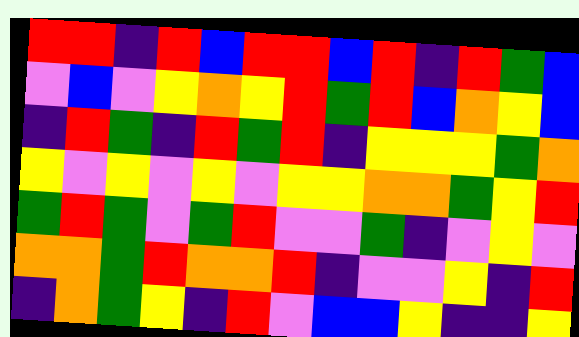[["red", "red", "indigo", "red", "blue", "red", "red", "blue", "red", "indigo", "red", "green", "blue"], ["violet", "blue", "violet", "yellow", "orange", "yellow", "red", "green", "red", "blue", "orange", "yellow", "blue"], ["indigo", "red", "green", "indigo", "red", "green", "red", "indigo", "yellow", "yellow", "yellow", "green", "orange"], ["yellow", "violet", "yellow", "violet", "yellow", "violet", "yellow", "yellow", "orange", "orange", "green", "yellow", "red"], ["green", "red", "green", "violet", "green", "red", "violet", "violet", "green", "indigo", "violet", "yellow", "violet"], ["orange", "orange", "green", "red", "orange", "orange", "red", "indigo", "violet", "violet", "yellow", "indigo", "red"], ["indigo", "orange", "green", "yellow", "indigo", "red", "violet", "blue", "blue", "yellow", "indigo", "indigo", "yellow"]]